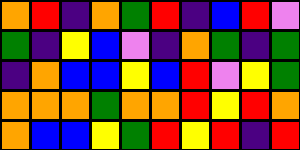[["orange", "red", "indigo", "orange", "green", "red", "indigo", "blue", "red", "violet"], ["green", "indigo", "yellow", "blue", "violet", "indigo", "orange", "green", "indigo", "green"], ["indigo", "orange", "blue", "blue", "yellow", "blue", "red", "violet", "yellow", "green"], ["orange", "orange", "orange", "green", "orange", "orange", "red", "yellow", "red", "orange"], ["orange", "blue", "blue", "yellow", "green", "red", "yellow", "red", "indigo", "red"]]